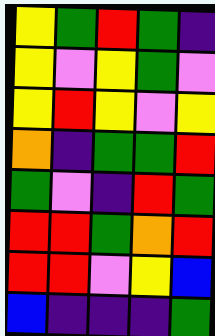[["yellow", "green", "red", "green", "indigo"], ["yellow", "violet", "yellow", "green", "violet"], ["yellow", "red", "yellow", "violet", "yellow"], ["orange", "indigo", "green", "green", "red"], ["green", "violet", "indigo", "red", "green"], ["red", "red", "green", "orange", "red"], ["red", "red", "violet", "yellow", "blue"], ["blue", "indigo", "indigo", "indigo", "green"]]